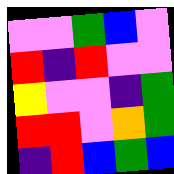[["violet", "violet", "green", "blue", "violet"], ["red", "indigo", "red", "violet", "violet"], ["yellow", "violet", "violet", "indigo", "green"], ["red", "red", "violet", "orange", "green"], ["indigo", "red", "blue", "green", "blue"]]